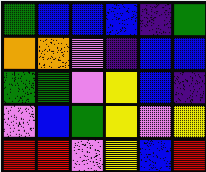[["green", "blue", "blue", "blue", "indigo", "green"], ["orange", "orange", "violet", "indigo", "blue", "blue"], ["green", "green", "violet", "yellow", "blue", "indigo"], ["violet", "blue", "green", "yellow", "violet", "yellow"], ["red", "red", "violet", "yellow", "blue", "red"]]